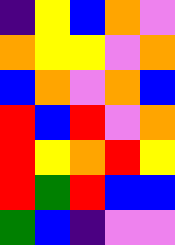[["indigo", "yellow", "blue", "orange", "violet"], ["orange", "yellow", "yellow", "violet", "orange"], ["blue", "orange", "violet", "orange", "blue"], ["red", "blue", "red", "violet", "orange"], ["red", "yellow", "orange", "red", "yellow"], ["red", "green", "red", "blue", "blue"], ["green", "blue", "indigo", "violet", "violet"]]